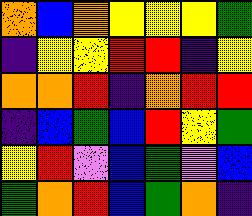[["orange", "blue", "orange", "yellow", "yellow", "yellow", "green"], ["indigo", "yellow", "yellow", "red", "red", "indigo", "yellow"], ["orange", "orange", "red", "indigo", "orange", "red", "red"], ["indigo", "blue", "green", "blue", "red", "yellow", "green"], ["yellow", "red", "violet", "blue", "green", "violet", "blue"], ["green", "orange", "red", "blue", "green", "orange", "indigo"]]